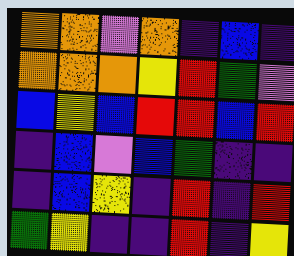[["orange", "orange", "violet", "orange", "indigo", "blue", "indigo"], ["orange", "orange", "orange", "yellow", "red", "green", "violet"], ["blue", "yellow", "blue", "red", "red", "blue", "red"], ["indigo", "blue", "violet", "blue", "green", "indigo", "indigo"], ["indigo", "blue", "yellow", "indigo", "red", "indigo", "red"], ["green", "yellow", "indigo", "indigo", "red", "indigo", "yellow"]]